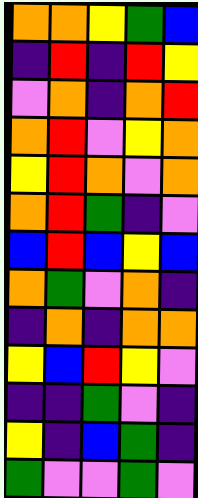[["orange", "orange", "yellow", "green", "blue"], ["indigo", "red", "indigo", "red", "yellow"], ["violet", "orange", "indigo", "orange", "red"], ["orange", "red", "violet", "yellow", "orange"], ["yellow", "red", "orange", "violet", "orange"], ["orange", "red", "green", "indigo", "violet"], ["blue", "red", "blue", "yellow", "blue"], ["orange", "green", "violet", "orange", "indigo"], ["indigo", "orange", "indigo", "orange", "orange"], ["yellow", "blue", "red", "yellow", "violet"], ["indigo", "indigo", "green", "violet", "indigo"], ["yellow", "indigo", "blue", "green", "indigo"], ["green", "violet", "violet", "green", "violet"]]